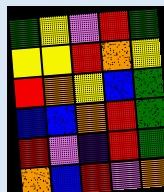[["green", "yellow", "violet", "red", "green"], ["yellow", "yellow", "red", "orange", "yellow"], ["red", "orange", "yellow", "blue", "green"], ["blue", "blue", "orange", "red", "green"], ["red", "violet", "indigo", "red", "green"], ["orange", "blue", "red", "violet", "orange"]]